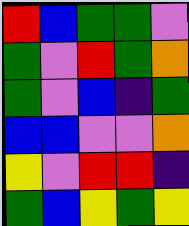[["red", "blue", "green", "green", "violet"], ["green", "violet", "red", "green", "orange"], ["green", "violet", "blue", "indigo", "green"], ["blue", "blue", "violet", "violet", "orange"], ["yellow", "violet", "red", "red", "indigo"], ["green", "blue", "yellow", "green", "yellow"]]